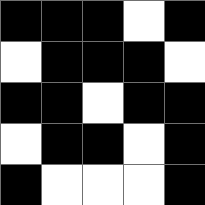[["black", "black", "black", "white", "black"], ["white", "black", "black", "black", "white"], ["black", "black", "white", "black", "black"], ["white", "black", "black", "white", "black"], ["black", "white", "white", "white", "black"]]